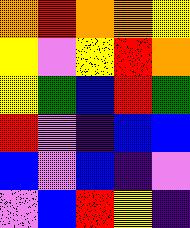[["orange", "red", "orange", "orange", "yellow"], ["yellow", "violet", "yellow", "red", "orange"], ["yellow", "green", "blue", "red", "green"], ["red", "violet", "indigo", "blue", "blue"], ["blue", "violet", "blue", "indigo", "violet"], ["violet", "blue", "red", "yellow", "indigo"]]